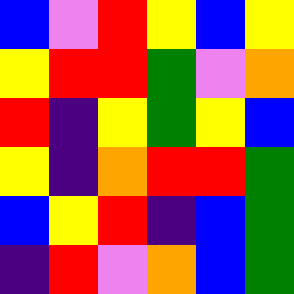[["blue", "violet", "red", "yellow", "blue", "yellow"], ["yellow", "red", "red", "green", "violet", "orange"], ["red", "indigo", "yellow", "green", "yellow", "blue"], ["yellow", "indigo", "orange", "red", "red", "green"], ["blue", "yellow", "red", "indigo", "blue", "green"], ["indigo", "red", "violet", "orange", "blue", "green"]]